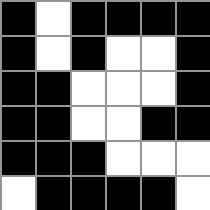[["black", "white", "black", "black", "black", "black"], ["black", "white", "black", "white", "white", "black"], ["black", "black", "white", "white", "white", "black"], ["black", "black", "white", "white", "black", "black"], ["black", "black", "black", "white", "white", "white"], ["white", "black", "black", "black", "black", "white"]]